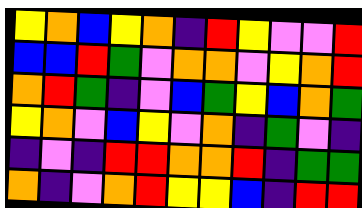[["yellow", "orange", "blue", "yellow", "orange", "indigo", "red", "yellow", "violet", "violet", "red"], ["blue", "blue", "red", "green", "violet", "orange", "orange", "violet", "yellow", "orange", "red"], ["orange", "red", "green", "indigo", "violet", "blue", "green", "yellow", "blue", "orange", "green"], ["yellow", "orange", "violet", "blue", "yellow", "violet", "orange", "indigo", "green", "violet", "indigo"], ["indigo", "violet", "indigo", "red", "red", "orange", "orange", "red", "indigo", "green", "green"], ["orange", "indigo", "violet", "orange", "red", "yellow", "yellow", "blue", "indigo", "red", "red"]]